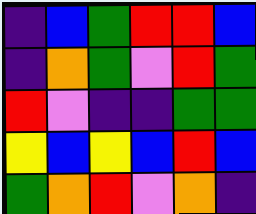[["indigo", "blue", "green", "red", "red", "blue"], ["indigo", "orange", "green", "violet", "red", "green"], ["red", "violet", "indigo", "indigo", "green", "green"], ["yellow", "blue", "yellow", "blue", "red", "blue"], ["green", "orange", "red", "violet", "orange", "indigo"]]